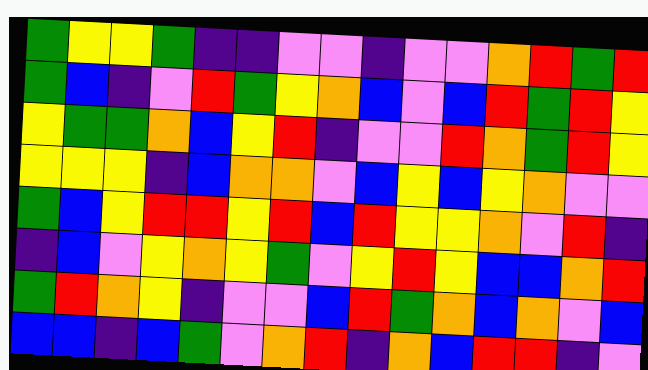[["green", "yellow", "yellow", "green", "indigo", "indigo", "violet", "violet", "indigo", "violet", "violet", "orange", "red", "green", "red"], ["green", "blue", "indigo", "violet", "red", "green", "yellow", "orange", "blue", "violet", "blue", "red", "green", "red", "yellow"], ["yellow", "green", "green", "orange", "blue", "yellow", "red", "indigo", "violet", "violet", "red", "orange", "green", "red", "yellow"], ["yellow", "yellow", "yellow", "indigo", "blue", "orange", "orange", "violet", "blue", "yellow", "blue", "yellow", "orange", "violet", "violet"], ["green", "blue", "yellow", "red", "red", "yellow", "red", "blue", "red", "yellow", "yellow", "orange", "violet", "red", "indigo"], ["indigo", "blue", "violet", "yellow", "orange", "yellow", "green", "violet", "yellow", "red", "yellow", "blue", "blue", "orange", "red"], ["green", "red", "orange", "yellow", "indigo", "violet", "violet", "blue", "red", "green", "orange", "blue", "orange", "violet", "blue"], ["blue", "blue", "indigo", "blue", "green", "violet", "orange", "red", "indigo", "orange", "blue", "red", "red", "indigo", "violet"]]